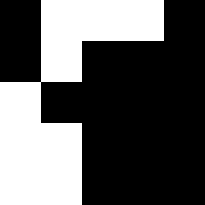[["black", "white", "white", "white", "black"], ["black", "white", "black", "black", "black"], ["white", "black", "black", "black", "black"], ["white", "white", "black", "black", "black"], ["white", "white", "black", "black", "black"]]